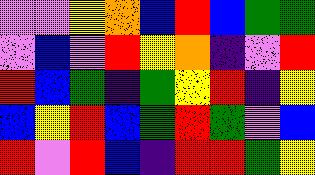[["violet", "violet", "yellow", "orange", "blue", "red", "blue", "green", "green"], ["violet", "blue", "violet", "red", "yellow", "orange", "indigo", "violet", "red"], ["red", "blue", "green", "indigo", "green", "yellow", "red", "indigo", "yellow"], ["blue", "yellow", "red", "blue", "green", "red", "green", "violet", "blue"], ["red", "violet", "red", "blue", "indigo", "red", "red", "green", "yellow"]]